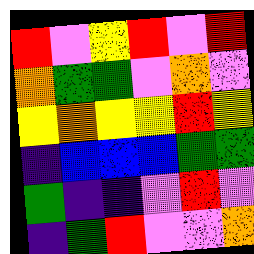[["red", "violet", "yellow", "red", "violet", "red"], ["orange", "green", "green", "violet", "orange", "violet"], ["yellow", "orange", "yellow", "yellow", "red", "yellow"], ["indigo", "blue", "blue", "blue", "green", "green"], ["green", "indigo", "indigo", "violet", "red", "violet"], ["indigo", "green", "red", "violet", "violet", "orange"]]